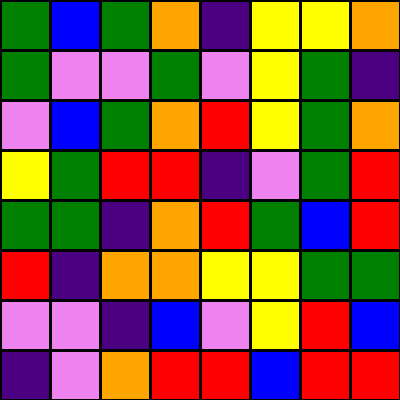[["green", "blue", "green", "orange", "indigo", "yellow", "yellow", "orange"], ["green", "violet", "violet", "green", "violet", "yellow", "green", "indigo"], ["violet", "blue", "green", "orange", "red", "yellow", "green", "orange"], ["yellow", "green", "red", "red", "indigo", "violet", "green", "red"], ["green", "green", "indigo", "orange", "red", "green", "blue", "red"], ["red", "indigo", "orange", "orange", "yellow", "yellow", "green", "green"], ["violet", "violet", "indigo", "blue", "violet", "yellow", "red", "blue"], ["indigo", "violet", "orange", "red", "red", "blue", "red", "red"]]